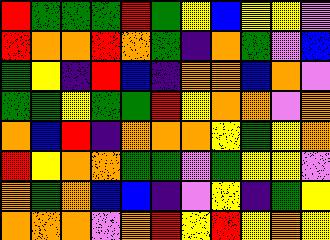[["red", "green", "green", "green", "red", "green", "yellow", "blue", "yellow", "yellow", "violet"], ["red", "orange", "orange", "red", "orange", "green", "indigo", "orange", "green", "violet", "blue"], ["green", "yellow", "indigo", "red", "blue", "indigo", "orange", "orange", "blue", "orange", "violet"], ["green", "green", "yellow", "green", "green", "red", "yellow", "orange", "orange", "violet", "orange"], ["orange", "blue", "red", "indigo", "orange", "orange", "orange", "yellow", "green", "yellow", "orange"], ["red", "yellow", "orange", "orange", "green", "green", "violet", "green", "yellow", "yellow", "violet"], ["orange", "green", "orange", "blue", "blue", "indigo", "violet", "yellow", "indigo", "green", "yellow"], ["orange", "orange", "orange", "violet", "orange", "red", "yellow", "red", "yellow", "orange", "yellow"]]